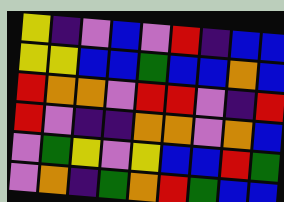[["yellow", "indigo", "violet", "blue", "violet", "red", "indigo", "blue", "blue"], ["yellow", "yellow", "blue", "blue", "green", "blue", "blue", "orange", "blue"], ["red", "orange", "orange", "violet", "red", "red", "violet", "indigo", "red"], ["red", "violet", "indigo", "indigo", "orange", "orange", "violet", "orange", "blue"], ["violet", "green", "yellow", "violet", "yellow", "blue", "blue", "red", "green"], ["violet", "orange", "indigo", "green", "orange", "red", "green", "blue", "blue"]]